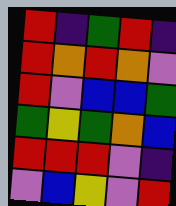[["red", "indigo", "green", "red", "indigo"], ["red", "orange", "red", "orange", "violet"], ["red", "violet", "blue", "blue", "green"], ["green", "yellow", "green", "orange", "blue"], ["red", "red", "red", "violet", "indigo"], ["violet", "blue", "yellow", "violet", "red"]]